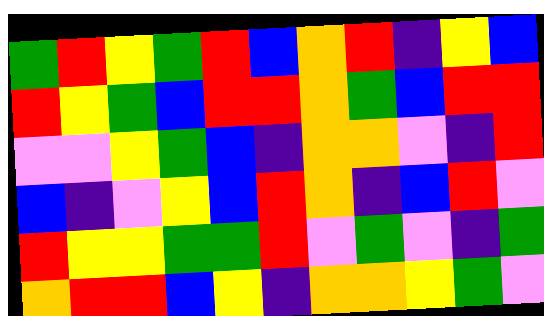[["green", "red", "yellow", "green", "red", "blue", "orange", "red", "indigo", "yellow", "blue"], ["red", "yellow", "green", "blue", "red", "red", "orange", "green", "blue", "red", "red"], ["violet", "violet", "yellow", "green", "blue", "indigo", "orange", "orange", "violet", "indigo", "red"], ["blue", "indigo", "violet", "yellow", "blue", "red", "orange", "indigo", "blue", "red", "violet"], ["red", "yellow", "yellow", "green", "green", "red", "violet", "green", "violet", "indigo", "green"], ["orange", "red", "red", "blue", "yellow", "indigo", "orange", "orange", "yellow", "green", "violet"]]